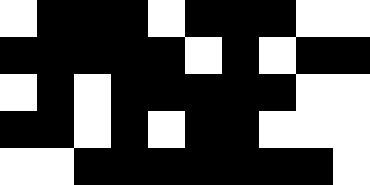[["white", "black", "black", "black", "white", "black", "black", "black", "white", "white"], ["black", "black", "black", "black", "black", "white", "black", "white", "black", "black"], ["white", "black", "white", "black", "black", "black", "black", "black", "white", "white"], ["black", "black", "white", "black", "white", "black", "black", "white", "white", "white"], ["white", "white", "black", "black", "black", "black", "black", "black", "black", "white"]]